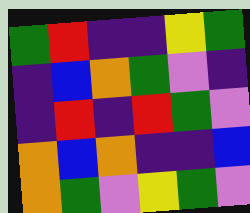[["green", "red", "indigo", "indigo", "yellow", "green"], ["indigo", "blue", "orange", "green", "violet", "indigo"], ["indigo", "red", "indigo", "red", "green", "violet"], ["orange", "blue", "orange", "indigo", "indigo", "blue"], ["orange", "green", "violet", "yellow", "green", "violet"]]